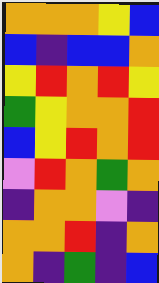[["orange", "orange", "orange", "yellow", "blue"], ["blue", "indigo", "blue", "blue", "orange"], ["yellow", "red", "orange", "red", "yellow"], ["green", "yellow", "orange", "orange", "red"], ["blue", "yellow", "red", "orange", "red"], ["violet", "red", "orange", "green", "orange"], ["indigo", "orange", "orange", "violet", "indigo"], ["orange", "orange", "red", "indigo", "orange"], ["orange", "indigo", "green", "indigo", "blue"]]